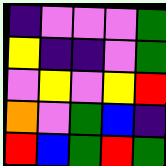[["indigo", "violet", "violet", "violet", "green"], ["yellow", "indigo", "indigo", "violet", "green"], ["violet", "yellow", "violet", "yellow", "red"], ["orange", "violet", "green", "blue", "indigo"], ["red", "blue", "green", "red", "green"]]